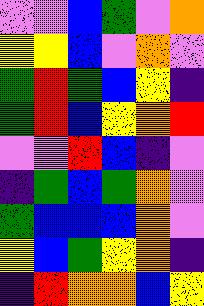[["violet", "violet", "blue", "green", "violet", "orange"], ["yellow", "yellow", "blue", "violet", "orange", "violet"], ["green", "red", "green", "blue", "yellow", "indigo"], ["green", "red", "blue", "yellow", "orange", "red"], ["violet", "violet", "red", "blue", "indigo", "violet"], ["indigo", "green", "blue", "green", "orange", "violet"], ["green", "blue", "blue", "blue", "orange", "violet"], ["yellow", "blue", "green", "yellow", "orange", "indigo"], ["indigo", "red", "orange", "orange", "blue", "yellow"]]